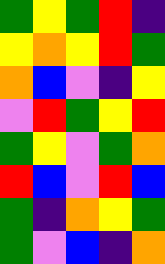[["green", "yellow", "green", "red", "indigo"], ["yellow", "orange", "yellow", "red", "green"], ["orange", "blue", "violet", "indigo", "yellow"], ["violet", "red", "green", "yellow", "red"], ["green", "yellow", "violet", "green", "orange"], ["red", "blue", "violet", "red", "blue"], ["green", "indigo", "orange", "yellow", "green"], ["green", "violet", "blue", "indigo", "orange"]]